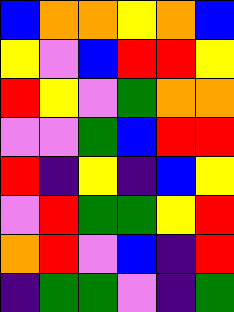[["blue", "orange", "orange", "yellow", "orange", "blue"], ["yellow", "violet", "blue", "red", "red", "yellow"], ["red", "yellow", "violet", "green", "orange", "orange"], ["violet", "violet", "green", "blue", "red", "red"], ["red", "indigo", "yellow", "indigo", "blue", "yellow"], ["violet", "red", "green", "green", "yellow", "red"], ["orange", "red", "violet", "blue", "indigo", "red"], ["indigo", "green", "green", "violet", "indigo", "green"]]